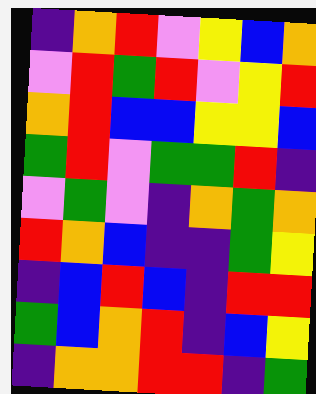[["indigo", "orange", "red", "violet", "yellow", "blue", "orange"], ["violet", "red", "green", "red", "violet", "yellow", "red"], ["orange", "red", "blue", "blue", "yellow", "yellow", "blue"], ["green", "red", "violet", "green", "green", "red", "indigo"], ["violet", "green", "violet", "indigo", "orange", "green", "orange"], ["red", "orange", "blue", "indigo", "indigo", "green", "yellow"], ["indigo", "blue", "red", "blue", "indigo", "red", "red"], ["green", "blue", "orange", "red", "indigo", "blue", "yellow"], ["indigo", "orange", "orange", "red", "red", "indigo", "green"]]